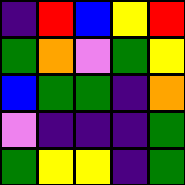[["indigo", "red", "blue", "yellow", "red"], ["green", "orange", "violet", "green", "yellow"], ["blue", "green", "green", "indigo", "orange"], ["violet", "indigo", "indigo", "indigo", "green"], ["green", "yellow", "yellow", "indigo", "green"]]